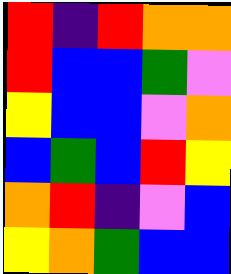[["red", "indigo", "red", "orange", "orange"], ["red", "blue", "blue", "green", "violet"], ["yellow", "blue", "blue", "violet", "orange"], ["blue", "green", "blue", "red", "yellow"], ["orange", "red", "indigo", "violet", "blue"], ["yellow", "orange", "green", "blue", "blue"]]